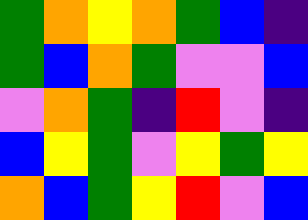[["green", "orange", "yellow", "orange", "green", "blue", "indigo"], ["green", "blue", "orange", "green", "violet", "violet", "blue"], ["violet", "orange", "green", "indigo", "red", "violet", "indigo"], ["blue", "yellow", "green", "violet", "yellow", "green", "yellow"], ["orange", "blue", "green", "yellow", "red", "violet", "blue"]]